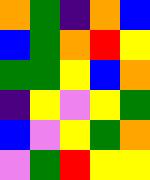[["orange", "green", "indigo", "orange", "blue"], ["blue", "green", "orange", "red", "yellow"], ["green", "green", "yellow", "blue", "orange"], ["indigo", "yellow", "violet", "yellow", "green"], ["blue", "violet", "yellow", "green", "orange"], ["violet", "green", "red", "yellow", "yellow"]]